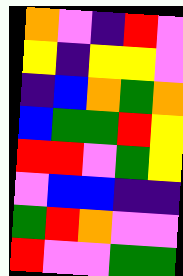[["orange", "violet", "indigo", "red", "violet"], ["yellow", "indigo", "yellow", "yellow", "violet"], ["indigo", "blue", "orange", "green", "orange"], ["blue", "green", "green", "red", "yellow"], ["red", "red", "violet", "green", "yellow"], ["violet", "blue", "blue", "indigo", "indigo"], ["green", "red", "orange", "violet", "violet"], ["red", "violet", "violet", "green", "green"]]